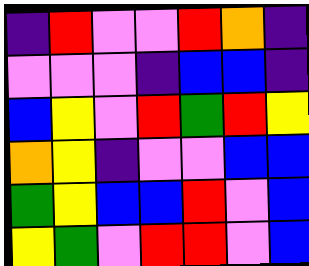[["indigo", "red", "violet", "violet", "red", "orange", "indigo"], ["violet", "violet", "violet", "indigo", "blue", "blue", "indigo"], ["blue", "yellow", "violet", "red", "green", "red", "yellow"], ["orange", "yellow", "indigo", "violet", "violet", "blue", "blue"], ["green", "yellow", "blue", "blue", "red", "violet", "blue"], ["yellow", "green", "violet", "red", "red", "violet", "blue"]]